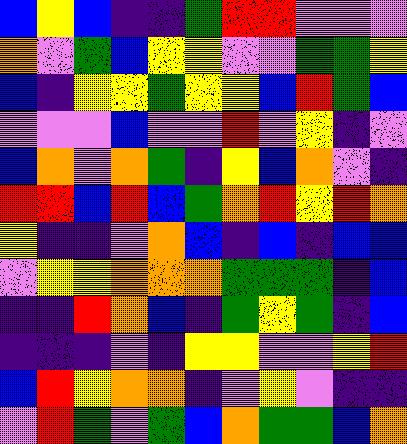[["blue", "yellow", "blue", "indigo", "indigo", "green", "red", "red", "violet", "violet", "violet"], ["orange", "violet", "green", "blue", "yellow", "yellow", "violet", "violet", "green", "green", "yellow"], ["blue", "indigo", "yellow", "yellow", "green", "yellow", "yellow", "blue", "red", "green", "blue"], ["violet", "violet", "violet", "blue", "violet", "violet", "red", "violet", "yellow", "indigo", "violet"], ["blue", "orange", "violet", "orange", "green", "indigo", "yellow", "blue", "orange", "violet", "indigo"], ["red", "red", "blue", "red", "blue", "green", "orange", "red", "yellow", "red", "orange"], ["yellow", "indigo", "indigo", "violet", "orange", "blue", "indigo", "blue", "indigo", "blue", "blue"], ["violet", "yellow", "yellow", "orange", "orange", "orange", "green", "green", "green", "indigo", "blue"], ["indigo", "indigo", "red", "orange", "blue", "indigo", "green", "yellow", "green", "indigo", "blue"], ["indigo", "indigo", "indigo", "violet", "indigo", "yellow", "yellow", "violet", "violet", "yellow", "red"], ["blue", "red", "yellow", "orange", "orange", "indigo", "violet", "yellow", "violet", "indigo", "indigo"], ["violet", "red", "green", "violet", "green", "blue", "orange", "green", "green", "blue", "orange"]]